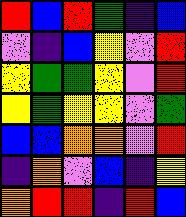[["red", "blue", "red", "green", "indigo", "blue"], ["violet", "indigo", "blue", "yellow", "violet", "red"], ["yellow", "green", "green", "yellow", "violet", "red"], ["yellow", "green", "yellow", "yellow", "violet", "green"], ["blue", "blue", "orange", "orange", "violet", "red"], ["indigo", "orange", "violet", "blue", "indigo", "yellow"], ["orange", "red", "red", "indigo", "red", "blue"]]